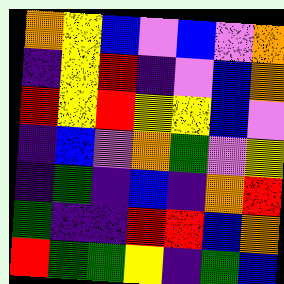[["orange", "yellow", "blue", "violet", "blue", "violet", "orange"], ["indigo", "yellow", "red", "indigo", "violet", "blue", "orange"], ["red", "yellow", "red", "yellow", "yellow", "blue", "violet"], ["indigo", "blue", "violet", "orange", "green", "violet", "yellow"], ["indigo", "green", "indigo", "blue", "indigo", "orange", "red"], ["green", "indigo", "indigo", "red", "red", "blue", "orange"], ["red", "green", "green", "yellow", "indigo", "green", "blue"]]